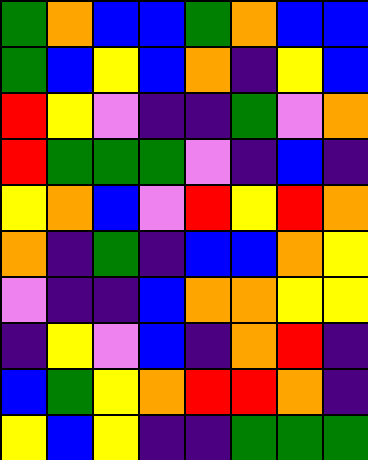[["green", "orange", "blue", "blue", "green", "orange", "blue", "blue"], ["green", "blue", "yellow", "blue", "orange", "indigo", "yellow", "blue"], ["red", "yellow", "violet", "indigo", "indigo", "green", "violet", "orange"], ["red", "green", "green", "green", "violet", "indigo", "blue", "indigo"], ["yellow", "orange", "blue", "violet", "red", "yellow", "red", "orange"], ["orange", "indigo", "green", "indigo", "blue", "blue", "orange", "yellow"], ["violet", "indigo", "indigo", "blue", "orange", "orange", "yellow", "yellow"], ["indigo", "yellow", "violet", "blue", "indigo", "orange", "red", "indigo"], ["blue", "green", "yellow", "orange", "red", "red", "orange", "indigo"], ["yellow", "blue", "yellow", "indigo", "indigo", "green", "green", "green"]]